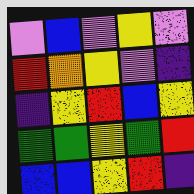[["violet", "blue", "violet", "yellow", "violet"], ["red", "orange", "yellow", "violet", "indigo"], ["indigo", "yellow", "red", "blue", "yellow"], ["green", "green", "yellow", "green", "red"], ["blue", "blue", "yellow", "red", "indigo"]]